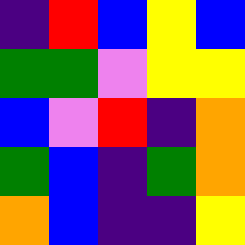[["indigo", "red", "blue", "yellow", "blue"], ["green", "green", "violet", "yellow", "yellow"], ["blue", "violet", "red", "indigo", "orange"], ["green", "blue", "indigo", "green", "orange"], ["orange", "blue", "indigo", "indigo", "yellow"]]